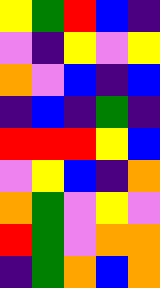[["yellow", "green", "red", "blue", "indigo"], ["violet", "indigo", "yellow", "violet", "yellow"], ["orange", "violet", "blue", "indigo", "blue"], ["indigo", "blue", "indigo", "green", "indigo"], ["red", "red", "red", "yellow", "blue"], ["violet", "yellow", "blue", "indigo", "orange"], ["orange", "green", "violet", "yellow", "violet"], ["red", "green", "violet", "orange", "orange"], ["indigo", "green", "orange", "blue", "orange"]]